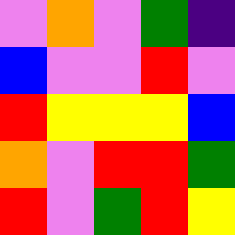[["violet", "orange", "violet", "green", "indigo"], ["blue", "violet", "violet", "red", "violet"], ["red", "yellow", "yellow", "yellow", "blue"], ["orange", "violet", "red", "red", "green"], ["red", "violet", "green", "red", "yellow"]]